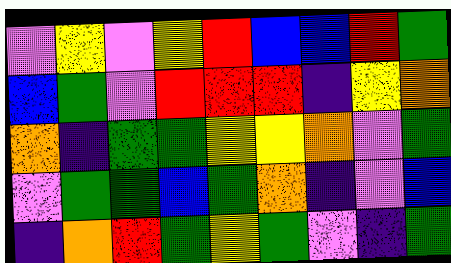[["violet", "yellow", "violet", "yellow", "red", "blue", "blue", "red", "green"], ["blue", "green", "violet", "red", "red", "red", "indigo", "yellow", "orange"], ["orange", "indigo", "green", "green", "yellow", "yellow", "orange", "violet", "green"], ["violet", "green", "green", "blue", "green", "orange", "indigo", "violet", "blue"], ["indigo", "orange", "red", "green", "yellow", "green", "violet", "indigo", "green"]]